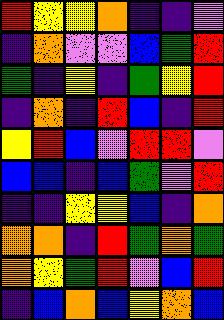[["red", "yellow", "yellow", "orange", "indigo", "indigo", "violet"], ["indigo", "orange", "violet", "violet", "blue", "green", "red"], ["green", "indigo", "yellow", "indigo", "green", "yellow", "red"], ["indigo", "orange", "indigo", "red", "blue", "indigo", "red"], ["yellow", "red", "blue", "violet", "red", "red", "violet"], ["blue", "blue", "indigo", "blue", "green", "violet", "red"], ["indigo", "indigo", "yellow", "yellow", "blue", "indigo", "orange"], ["orange", "orange", "indigo", "red", "green", "orange", "green"], ["orange", "yellow", "green", "red", "violet", "blue", "red"], ["indigo", "blue", "orange", "blue", "yellow", "orange", "blue"]]